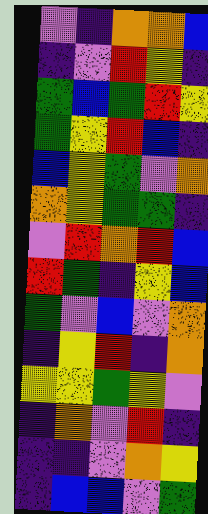[["violet", "indigo", "orange", "orange", "blue"], ["indigo", "violet", "red", "yellow", "indigo"], ["green", "blue", "green", "red", "yellow"], ["green", "yellow", "red", "blue", "indigo"], ["blue", "yellow", "green", "violet", "orange"], ["orange", "yellow", "green", "green", "indigo"], ["violet", "red", "orange", "red", "blue"], ["red", "green", "indigo", "yellow", "blue"], ["green", "violet", "blue", "violet", "orange"], ["indigo", "yellow", "red", "indigo", "orange"], ["yellow", "yellow", "green", "yellow", "violet"], ["indigo", "orange", "violet", "red", "indigo"], ["indigo", "indigo", "violet", "orange", "yellow"], ["indigo", "blue", "blue", "violet", "green"]]